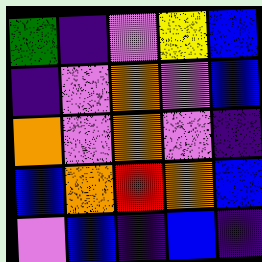[["green", "indigo", "violet", "yellow", "blue"], ["indigo", "violet", "orange", "violet", "blue"], ["orange", "violet", "orange", "violet", "indigo"], ["blue", "orange", "red", "orange", "blue"], ["violet", "blue", "indigo", "blue", "indigo"]]